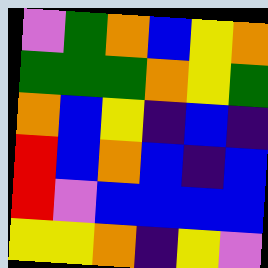[["violet", "green", "orange", "blue", "yellow", "orange"], ["green", "green", "green", "orange", "yellow", "green"], ["orange", "blue", "yellow", "indigo", "blue", "indigo"], ["red", "blue", "orange", "blue", "indigo", "blue"], ["red", "violet", "blue", "blue", "blue", "blue"], ["yellow", "yellow", "orange", "indigo", "yellow", "violet"]]